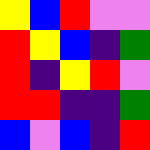[["yellow", "blue", "red", "violet", "violet"], ["red", "yellow", "blue", "indigo", "green"], ["red", "indigo", "yellow", "red", "violet"], ["red", "red", "indigo", "indigo", "green"], ["blue", "violet", "blue", "indigo", "red"]]